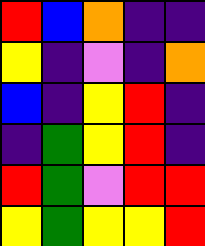[["red", "blue", "orange", "indigo", "indigo"], ["yellow", "indigo", "violet", "indigo", "orange"], ["blue", "indigo", "yellow", "red", "indigo"], ["indigo", "green", "yellow", "red", "indigo"], ["red", "green", "violet", "red", "red"], ["yellow", "green", "yellow", "yellow", "red"]]